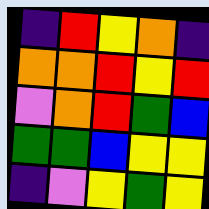[["indigo", "red", "yellow", "orange", "indigo"], ["orange", "orange", "red", "yellow", "red"], ["violet", "orange", "red", "green", "blue"], ["green", "green", "blue", "yellow", "yellow"], ["indigo", "violet", "yellow", "green", "yellow"]]